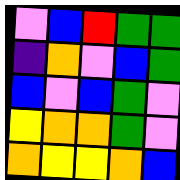[["violet", "blue", "red", "green", "green"], ["indigo", "orange", "violet", "blue", "green"], ["blue", "violet", "blue", "green", "violet"], ["yellow", "orange", "orange", "green", "violet"], ["orange", "yellow", "yellow", "orange", "blue"]]